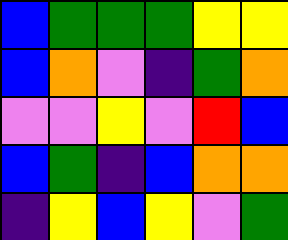[["blue", "green", "green", "green", "yellow", "yellow"], ["blue", "orange", "violet", "indigo", "green", "orange"], ["violet", "violet", "yellow", "violet", "red", "blue"], ["blue", "green", "indigo", "blue", "orange", "orange"], ["indigo", "yellow", "blue", "yellow", "violet", "green"]]